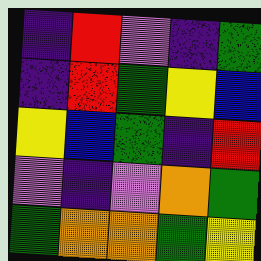[["indigo", "red", "violet", "indigo", "green"], ["indigo", "red", "green", "yellow", "blue"], ["yellow", "blue", "green", "indigo", "red"], ["violet", "indigo", "violet", "orange", "green"], ["green", "orange", "orange", "green", "yellow"]]